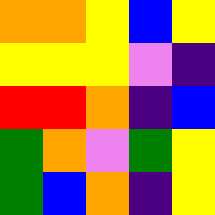[["orange", "orange", "yellow", "blue", "yellow"], ["yellow", "yellow", "yellow", "violet", "indigo"], ["red", "red", "orange", "indigo", "blue"], ["green", "orange", "violet", "green", "yellow"], ["green", "blue", "orange", "indigo", "yellow"]]